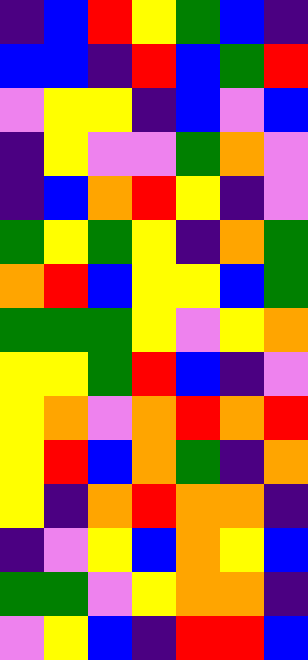[["indigo", "blue", "red", "yellow", "green", "blue", "indigo"], ["blue", "blue", "indigo", "red", "blue", "green", "red"], ["violet", "yellow", "yellow", "indigo", "blue", "violet", "blue"], ["indigo", "yellow", "violet", "violet", "green", "orange", "violet"], ["indigo", "blue", "orange", "red", "yellow", "indigo", "violet"], ["green", "yellow", "green", "yellow", "indigo", "orange", "green"], ["orange", "red", "blue", "yellow", "yellow", "blue", "green"], ["green", "green", "green", "yellow", "violet", "yellow", "orange"], ["yellow", "yellow", "green", "red", "blue", "indigo", "violet"], ["yellow", "orange", "violet", "orange", "red", "orange", "red"], ["yellow", "red", "blue", "orange", "green", "indigo", "orange"], ["yellow", "indigo", "orange", "red", "orange", "orange", "indigo"], ["indigo", "violet", "yellow", "blue", "orange", "yellow", "blue"], ["green", "green", "violet", "yellow", "orange", "orange", "indigo"], ["violet", "yellow", "blue", "indigo", "red", "red", "blue"]]